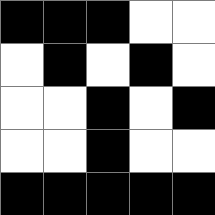[["black", "black", "black", "white", "white"], ["white", "black", "white", "black", "white"], ["white", "white", "black", "white", "black"], ["white", "white", "black", "white", "white"], ["black", "black", "black", "black", "black"]]